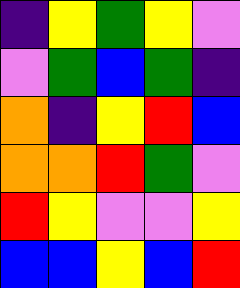[["indigo", "yellow", "green", "yellow", "violet"], ["violet", "green", "blue", "green", "indigo"], ["orange", "indigo", "yellow", "red", "blue"], ["orange", "orange", "red", "green", "violet"], ["red", "yellow", "violet", "violet", "yellow"], ["blue", "blue", "yellow", "blue", "red"]]